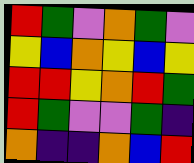[["red", "green", "violet", "orange", "green", "violet"], ["yellow", "blue", "orange", "yellow", "blue", "yellow"], ["red", "red", "yellow", "orange", "red", "green"], ["red", "green", "violet", "violet", "green", "indigo"], ["orange", "indigo", "indigo", "orange", "blue", "red"]]